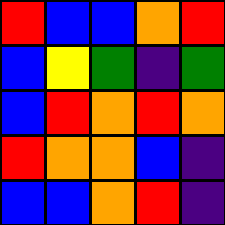[["red", "blue", "blue", "orange", "red"], ["blue", "yellow", "green", "indigo", "green"], ["blue", "red", "orange", "red", "orange"], ["red", "orange", "orange", "blue", "indigo"], ["blue", "blue", "orange", "red", "indigo"]]